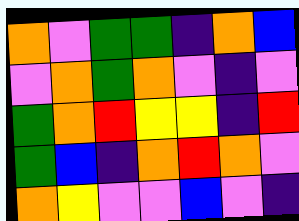[["orange", "violet", "green", "green", "indigo", "orange", "blue"], ["violet", "orange", "green", "orange", "violet", "indigo", "violet"], ["green", "orange", "red", "yellow", "yellow", "indigo", "red"], ["green", "blue", "indigo", "orange", "red", "orange", "violet"], ["orange", "yellow", "violet", "violet", "blue", "violet", "indigo"]]